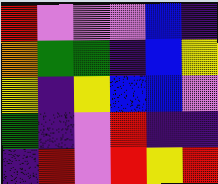[["red", "violet", "violet", "violet", "blue", "indigo"], ["orange", "green", "green", "indigo", "blue", "yellow"], ["yellow", "indigo", "yellow", "blue", "blue", "violet"], ["green", "indigo", "violet", "red", "indigo", "indigo"], ["indigo", "red", "violet", "red", "yellow", "red"]]